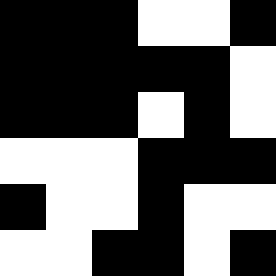[["black", "black", "black", "white", "white", "black"], ["black", "black", "black", "black", "black", "white"], ["black", "black", "black", "white", "black", "white"], ["white", "white", "white", "black", "black", "black"], ["black", "white", "white", "black", "white", "white"], ["white", "white", "black", "black", "white", "black"]]